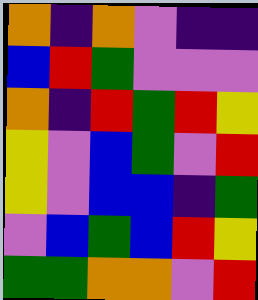[["orange", "indigo", "orange", "violet", "indigo", "indigo"], ["blue", "red", "green", "violet", "violet", "violet"], ["orange", "indigo", "red", "green", "red", "yellow"], ["yellow", "violet", "blue", "green", "violet", "red"], ["yellow", "violet", "blue", "blue", "indigo", "green"], ["violet", "blue", "green", "blue", "red", "yellow"], ["green", "green", "orange", "orange", "violet", "red"]]